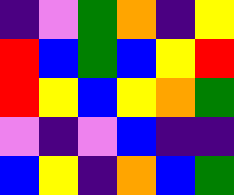[["indigo", "violet", "green", "orange", "indigo", "yellow"], ["red", "blue", "green", "blue", "yellow", "red"], ["red", "yellow", "blue", "yellow", "orange", "green"], ["violet", "indigo", "violet", "blue", "indigo", "indigo"], ["blue", "yellow", "indigo", "orange", "blue", "green"]]